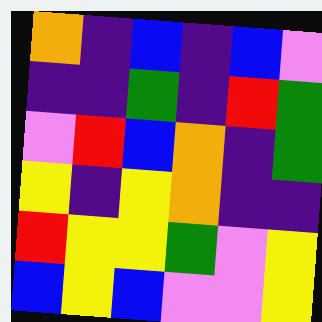[["orange", "indigo", "blue", "indigo", "blue", "violet"], ["indigo", "indigo", "green", "indigo", "red", "green"], ["violet", "red", "blue", "orange", "indigo", "green"], ["yellow", "indigo", "yellow", "orange", "indigo", "indigo"], ["red", "yellow", "yellow", "green", "violet", "yellow"], ["blue", "yellow", "blue", "violet", "violet", "yellow"]]